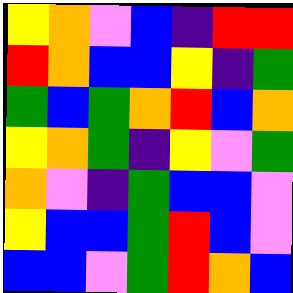[["yellow", "orange", "violet", "blue", "indigo", "red", "red"], ["red", "orange", "blue", "blue", "yellow", "indigo", "green"], ["green", "blue", "green", "orange", "red", "blue", "orange"], ["yellow", "orange", "green", "indigo", "yellow", "violet", "green"], ["orange", "violet", "indigo", "green", "blue", "blue", "violet"], ["yellow", "blue", "blue", "green", "red", "blue", "violet"], ["blue", "blue", "violet", "green", "red", "orange", "blue"]]